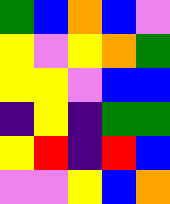[["green", "blue", "orange", "blue", "violet"], ["yellow", "violet", "yellow", "orange", "green"], ["yellow", "yellow", "violet", "blue", "blue"], ["indigo", "yellow", "indigo", "green", "green"], ["yellow", "red", "indigo", "red", "blue"], ["violet", "violet", "yellow", "blue", "orange"]]